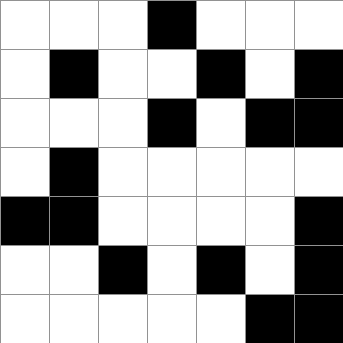[["white", "white", "white", "black", "white", "white", "white"], ["white", "black", "white", "white", "black", "white", "black"], ["white", "white", "white", "black", "white", "black", "black"], ["white", "black", "white", "white", "white", "white", "white"], ["black", "black", "white", "white", "white", "white", "black"], ["white", "white", "black", "white", "black", "white", "black"], ["white", "white", "white", "white", "white", "black", "black"]]